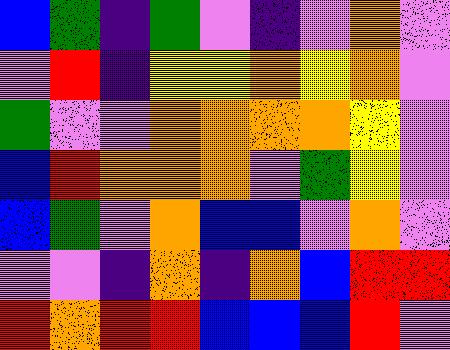[["blue", "green", "indigo", "green", "violet", "indigo", "violet", "orange", "violet"], ["violet", "red", "indigo", "yellow", "yellow", "orange", "yellow", "orange", "violet"], ["green", "violet", "violet", "orange", "orange", "orange", "orange", "yellow", "violet"], ["blue", "red", "orange", "orange", "orange", "violet", "green", "yellow", "violet"], ["blue", "green", "violet", "orange", "blue", "blue", "violet", "orange", "violet"], ["violet", "violet", "indigo", "orange", "indigo", "orange", "blue", "red", "red"], ["red", "orange", "red", "red", "blue", "blue", "blue", "red", "violet"]]